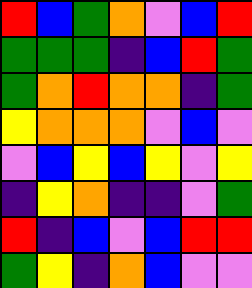[["red", "blue", "green", "orange", "violet", "blue", "red"], ["green", "green", "green", "indigo", "blue", "red", "green"], ["green", "orange", "red", "orange", "orange", "indigo", "green"], ["yellow", "orange", "orange", "orange", "violet", "blue", "violet"], ["violet", "blue", "yellow", "blue", "yellow", "violet", "yellow"], ["indigo", "yellow", "orange", "indigo", "indigo", "violet", "green"], ["red", "indigo", "blue", "violet", "blue", "red", "red"], ["green", "yellow", "indigo", "orange", "blue", "violet", "violet"]]